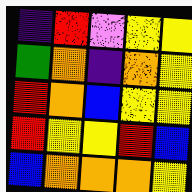[["indigo", "red", "violet", "yellow", "yellow"], ["green", "orange", "indigo", "orange", "yellow"], ["red", "orange", "blue", "yellow", "yellow"], ["red", "yellow", "yellow", "red", "blue"], ["blue", "orange", "orange", "orange", "yellow"]]